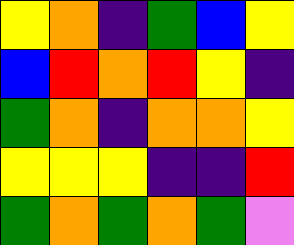[["yellow", "orange", "indigo", "green", "blue", "yellow"], ["blue", "red", "orange", "red", "yellow", "indigo"], ["green", "orange", "indigo", "orange", "orange", "yellow"], ["yellow", "yellow", "yellow", "indigo", "indigo", "red"], ["green", "orange", "green", "orange", "green", "violet"]]